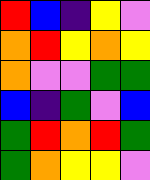[["red", "blue", "indigo", "yellow", "violet"], ["orange", "red", "yellow", "orange", "yellow"], ["orange", "violet", "violet", "green", "green"], ["blue", "indigo", "green", "violet", "blue"], ["green", "red", "orange", "red", "green"], ["green", "orange", "yellow", "yellow", "violet"]]